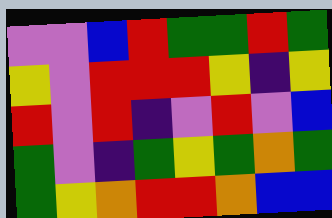[["violet", "violet", "blue", "red", "green", "green", "red", "green"], ["yellow", "violet", "red", "red", "red", "yellow", "indigo", "yellow"], ["red", "violet", "red", "indigo", "violet", "red", "violet", "blue"], ["green", "violet", "indigo", "green", "yellow", "green", "orange", "green"], ["green", "yellow", "orange", "red", "red", "orange", "blue", "blue"]]